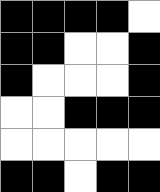[["black", "black", "black", "black", "white"], ["black", "black", "white", "white", "black"], ["black", "white", "white", "white", "black"], ["white", "white", "black", "black", "black"], ["white", "white", "white", "white", "white"], ["black", "black", "white", "black", "black"]]